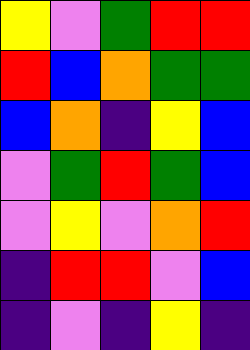[["yellow", "violet", "green", "red", "red"], ["red", "blue", "orange", "green", "green"], ["blue", "orange", "indigo", "yellow", "blue"], ["violet", "green", "red", "green", "blue"], ["violet", "yellow", "violet", "orange", "red"], ["indigo", "red", "red", "violet", "blue"], ["indigo", "violet", "indigo", "yellow", "indigo"]]